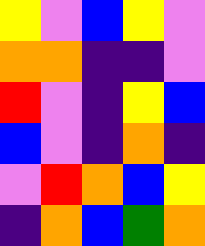[["yellow", "violet", "blue", "yellow", "violet"], ["orange", "orange", "indigo", "indigo", "violet"], ["red", "violet", "indigo", "yellow", "blue"], ["blue", "violet", "indigo", "orange", "indigo"], ["violet", "red", "orange", "blue", "yellow"], ["indigo", "orange", "blue", "green", "orange"]]